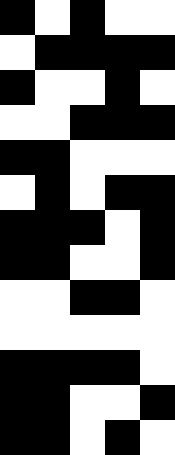[["black", "white", "black", "white", "white"], ["white", "black", "black", "black", "black"], ["black", "white", "white", "black", "white"], ["white", "white", "black", "black", "black"], ["black", "black", "white", "white", "white"], ["white", "black", "white", "black", "black"], ["black", "black", "black", "white", "black"], ["black", "black", "white", "white", "black"], ["white", "white", "black", "black", "white"], ["white", "white", "white", "white", "white"], ["black", "black", "black", "black", "white"], ["black", "black", "white", "white", "black"], ["black", "black", "white", "black", "white"]]